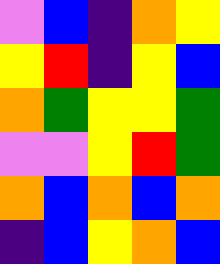[["violet", "blue", "indigo", "orange", "yellow"], ["yellow", "red", "indigo", "yellow", "blue"], ["orange", "green", "yellow", "yellow", "green"], ["violet", "violet", "yellow", "red", "green"], ["orange", "blue", "orange", "blue", "orange"], ["indigo", "blue", "yellow", "orange", "blue"]]